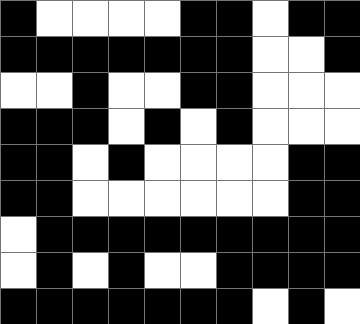[["black", "white", "white", "white", "white", "black", "black", "white", "black", "black"], ["black", "black", "black", "black", "black", "black", "black", "white", "white", "black"], ["white", "white", "black", "white", "white", "black", "black", "white", "white", "white"], ["black", "black", "black", "white", "black", "white", "black", "white", "white", "white"], ["black", "black", "white", "black", "white", "white", "white", "white", "black", "black"], ["black", "black", "white", "white", "white", "white", "white", "white", "black", "black"], ["white", "black", "black", "black", "black", "black", "black", "black", "black", "black"], ["white", "black", "white", "black", "white", "white", "black", "black", "black", "black"], ["black", "black", "black", "black", "black", "black", "black", "white", "black", "white"]]